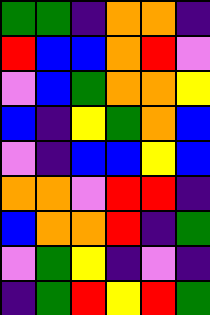[["green", "green", "indigo", "orange", "orange", "indigo"], ["red", "blue", "blue", "orange", "red", "violet"], ["violet", "blue", "green", "orange", "orange", "yellow"], ["blue", "indigo", "yellow", "green", "orange", "blue"], ["violet", "indigo", "blue", "blue", "yellow", "blue"], ["orange", "orange", "violet", "red", "red", "indigo"], ["blue", "orange", "orange", "red", "indigo", "green"], ["violet", "green", "yellow", "indigo", "violet", "indigo"], ["indigo", "green", "red", "yellow", "red", "green"]]